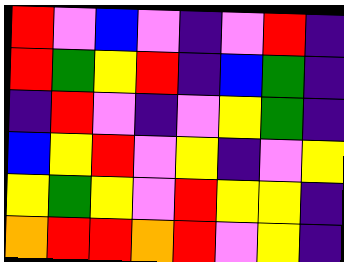[["red", "violet", "blue", "violet", "indigo", "violet", "red", "indigo"], ["red", "green", "yellow", "red", "indigo", "blue", "green", "indigo"], ["indigo", "red", "violet", "indigo", "violet", "yellow", "green", "indigo"], ["blue", "yellow", "red", "violet", "yellow", "indigo", "violet", "yellow"], ["yellow", "green", "yellow", "violet", "red", "yellow", "yellow", "indigo"], ["orange", "red", "red", "orange", "red", "violet", "yellow", "indigo"]]